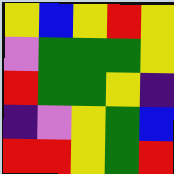[["yellow", "blue", "yellow", "red", "yellow"], ["violet", "green", "green", "green", "yellow"], ["red", "green", "green", "yellow", "indigo"], ["indigo", "violet", "yellow", "green", "blue"], ["red", "red", "yellow", "green", "red"]]